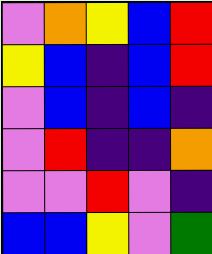[["violet", "orange", "yellow", "blue", "red"], ["yellow", "blue", "indigo", "blue", "red"], ["violet", "blue", "indigo", "blue", "indigo"], ["violet", "red", "indigo", "indigo", "orange"], ["violet", "violet", "red", "violet", "indigo"], ["blue", "blue", "yellow", "violet", "green"]]